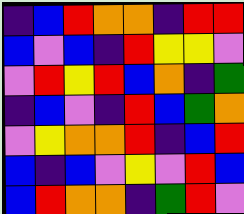[["indigo", "blue", "red", "orange", "orange", "indigo", "red", "red"], ["blue", "violet", "blue", "indigo", "red", "yellow", "yellow", "violet"], ["violet", "red", "yellow", "red", "blue", "orange", "indigo", "green"], ["indigo", "blue", "violet", "indigo", "red", "blue", "green", "orange"], ["violet", "yellow", "orange", "orange", "red", "indigo", "blue", "red"], ["blue", "indigo", "blue", "violet", "yellow", "violet", "red", "blue"], ["blue", "red", "orange", "orange", "indigo", "green", "red", "violet"]]